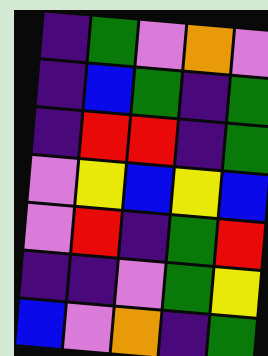[["indigo", "green", "violet", "orange", "violet"], ["indigo", "blue", "green", "indigo", "green"], ["indigo", "red", "red", "indigo", "green"], ["violet", "yellow", "blue", "yellow", "blue"], ["violet", "red", "indigo", "green", "red"], ["indigo", "indigo", "violet", "green", "yellow"], ["blue", "violet", "orange", "indigo", "green"]]